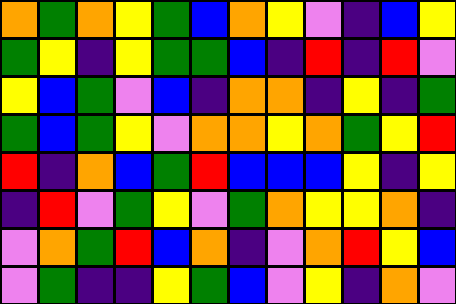[["orange", "green", "orange", "yellow", "green", "blue", "orange", "yellow", "violet", "indigo", "blue", "yellow"], ["green", "yellow", "indigo", "yellow", "green", "green", "blue", "indigo", "red", "indigo", "red", "violet"], ["yellow", "blue", "green", "violet", "blue", "indigo", "orange", "orange", "indigo", "yellow", "indigo", "green"], ["green", "blue", "green", "yellow", "violet", "orange", "orange", "yellow", "orange", "green", "yellow", "red"], ["red", "indigo", "orange", "blue", "green", "red", "blue", "blue", "blue", "yellow", "indigo", "yellow"], ["indigo", "red", "violet", "green", "yellow", "violet", "green", "orange", "yellow", "yellow", "orange", "indigo"], ["violet", "orange", "green", "red", "blue", "orange", "indigo", "violet", "orange", "red", "yellow", "blue"], ["violet", "green", "indigo", "indigo", "yellow", "green", "blue", "violet", "yellow", "indigo", "orange", "violet"]]